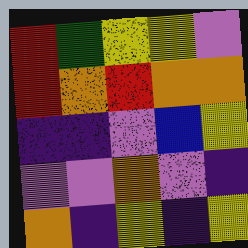[["red", "green", "yellow", "yellow", "violet"], ["red", "orange", "red", "orange", "orange"], ["indigo", "indigo", "violet", "blue", "yellow"], ["violet", "violet", "orange", "violet", "indigo"], ["orange", "indigo", "yellow", "indigo", "yellow"]]